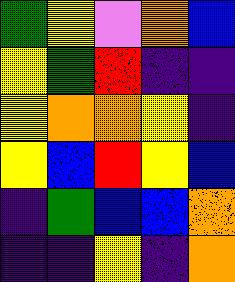[["green", "yellow", "violet", "orange", "blue"], ["yellow", "green", "red", "indigo", "indigo"], ["yellow", "orange", "orange", "yellow", "indigo"], ["yellow", "blue", "red", "yellow", "blue"], ["indigo", "green", "blue", "blue", "orange"], ["indigo", "indigo", "yellow", "indigo", "orange"]]